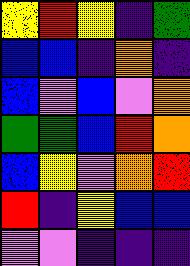[["yellow", "red", "yellow", "indigo", "green"], ["blue", "blue", "indigo", "orange", "indigo"], ["blue", "violet", "blue", "violet", "orange"], ["green", "green", "blue", "red", "orange"], ["blue", "yellow", "violet", "orange", "red"], ["red", "indigo", "yellow", "blue", "blue"], ["violet", "violet", "indigo", "indigo", "indigo"]]